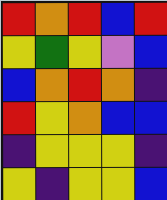[["red", "orange", "red", "blue", "red"], ["yellow", "green", "yellow", "violet", "blue"], ["blue", "orange", "red", "orange", "indigo"], ["red", "yellow", "orange", "blue", "blue"], ["indigo", "yellow", "yellow", "yellow", "indigo"], ["yellow", "indigo", "yellow", "yellow", "blue"]]